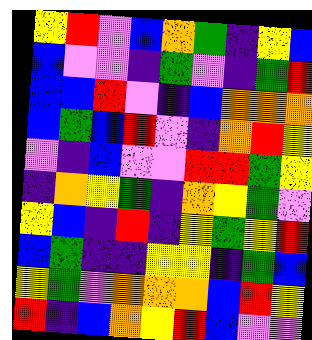[["yellow", "red", "violet", "blue", "orange", "green", "indigo", "yellow", "blue"], ["blue", "violet", "violet", "indigo", "green", "violet", "indigo", "green", "red"], ["blue", "blue", "red", "violet", "indigo", "blue", "orange", "orange", "orange"], ["blue", "green", "blue", "red", "violet", "indigo", "orange", "red", "yellow"], ["violet", "indigo", "blue", "violet", "violet", "red", "red", "green", "yellow"], ["indigo", "orange", "yellow", "green", "indigo", "orange", "yellow", "green", "violet"], ["yellow", "blue", "indigo", "red", "indigo", "yellow", "green", "yellow", "red"], ["blue", "green", "indigo", "indigo", "yellow", "yellow", "indigo", "green", "blue"], ["yellow", "green", "violet", "orange", "orange", "orange", "blue", "red", "yellow"], ["red", "indigo", "blue", "orange", "yellow", "red", "blue", "violet", "violet"]]